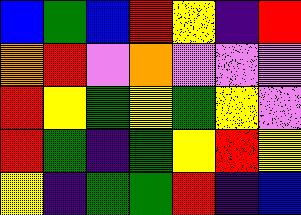[["blue", "green", "blue", "red", "yellow", "indigo", "red"], ["orange", "red", "violet", "orange", "violet", "violet", "violet"], ["red", "yellow", "green", "yellow", "green", "yellow", "violet"], ["red", "green", "indigo", "green", "yellow", "red", "yellow"], ["yellow", "indigo", "green", "green", "red", "indigo", "blue"]]